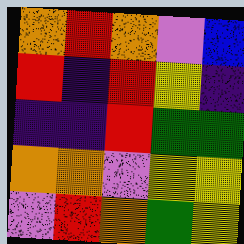[["orange", "red", "orange", "violet", "blue"], ["red", "indigo", "red", "yellow", "indigo"], ["indigo", "indigo", "red", "green", "green"], ["orange", "orange", "violet", "yellow", "yellow"], ["violet", "red", "orange", "green", "yellow"]]